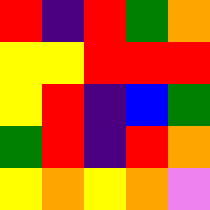[["red", "indigo", "red", "green", "orange"], ["yellow", "yellow", "red", "red", "red"], ["yellow", "red", "indigo", "blue", "green"], ["green", "red", "indigo", "red", "orange"], ["yellow", "orange", "yellow", "orange", "violet"]]